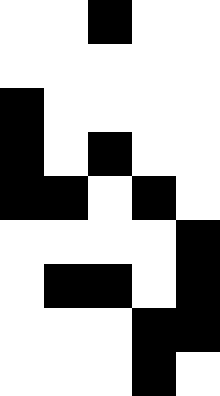[["white", "white", "black", "white", "white"], ["white", "white", "white", "white", "white"], ["black", "white", "white", "white", "white"], ["black", "white", "black", "white", "white"], ["black", "black", "white", "black", "white"], ["white", "white", "white", "white", "black"], ["white", "black", "black", "white", "black"], ["white", "white", "white", "black", "black"], ["white", "white", "white", "black", "white"]]